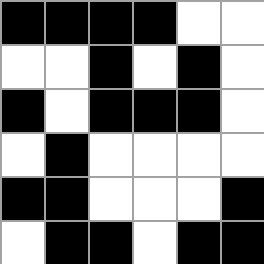[["black", "black", "black", "black", "white", "white"], ["white", "white", "black", "white", "black", "white"], ["black", "white", "black", "black", "black", "white"], ["white", "black", "white", "white", "white", "white"], ["black", "black", "white", "white", "white", "black"], ["white", "black", "black", "white", "black", "black"]]